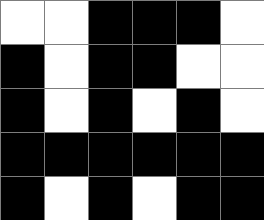[["white", "white", "black", "black", "black", "white"], ["black", "white", "black", "black", "white", "white"], ["black", "white", "black", "white", "black", "white"], ["black", "black", "black", "black", "black", "black"], ["black", "white", "black", "white", "black", "black"]]